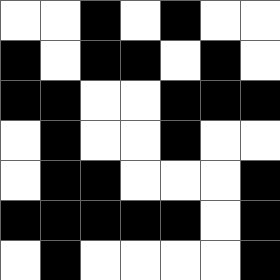[["white", "white", "black", "white", "black", "white", "white"], ["black", "white", "black", "black", "white", "black", "white"], ["black", "black", "white", "white", "black", "black", "black"], ["white", "black", "white", "white", "black", "white", "white"], ["white", "black", "black", "white", "white", "white", "black"], ["black", "black", "black", "black", "black", "white", "black"], ["white", "black", "white", "white", "white", "white", "black"]]